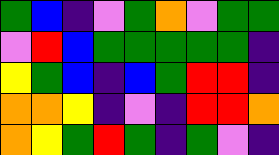[["green", "blue", "indigo", "violet", "green", "orange", "violet", "green", "green"], ["violet", "red", "blue", "green", "green", "green", "green", "green", "indigo"], ["yellow", "green", "blue", "indigo", "blue", "green", "red", "red", "indigo"], ["orange", "orange", "yellow", "indigo", "violet", "indigo", "red", "red", "orange"], ["orange", "yellow", "green", "red", "green", "indigo", "green", "violet", "indigo"]]